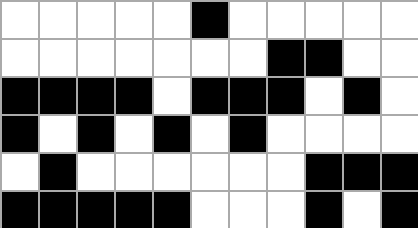[["white", "white", "white", "white", "white", "black", "white", "white", "white", "white", "white"], ["white", "white", "white", "white", "white", "white", "white", "black", "black", "white", "white"], ["black", "black", "black", "black", "white", "black", "black", "black", "white", "black", "white"], ["black", "white", "black", "white", "black", "white", "black", "white", "white", "white", "white"], ["white", "black", "white", "white", "white", "white", "white", "white", "black", "black", "black"], ["black", "black", "black", "black", "black", "white", "white", "white", "black", "white", "black"]]